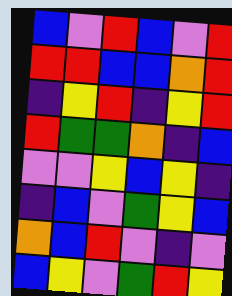[["blue", "violet", "red", "blue", "violet", "red"], ["red", "red", "blue", "blue", "orange", "red"], ["indigo", "yellow", "red", "indigo", "yellow", "red"], ["red", "green", "green", "orange", "indigo", "blue"], ["violet", "violet", "yellow", "blue", "yellow", "indigo"], ["indigo", "blue", "violet", "green", "yellow", "blue"], ["orange", "blue", "red", "violet", "indigo", "violet"], ["blue", "yellow", "violet", "green", "red", "yellow"]]